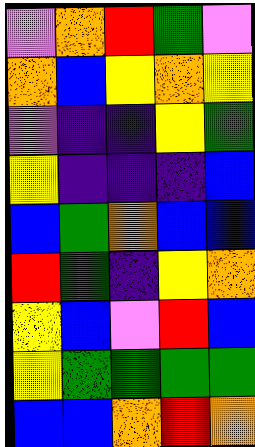[["violet", "orange", "red", "green", "violet"], ["orange", "blue", "yellow", "orange", "yellow"], ["violet", "indigo", "indigo", "yellow", "green"], ["yellow", "indigo", "indigo", "indigo", "blue"], ["blue", "green", "orange", "blue", "blue"], ["red", "green", "indigo", "yellow", "orange"], ["yellow", "blue", "violet", "red", "blue"], ["yellow", "green", "green", "green", "green"], ["blue", "blue", "orange", "red", "orange"]]